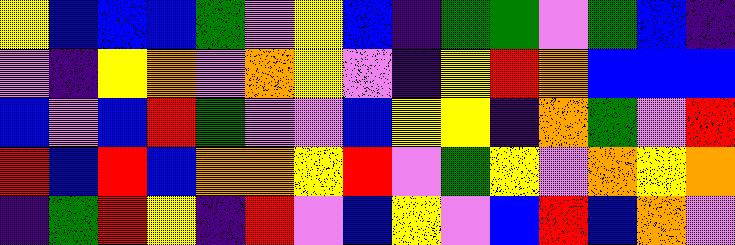[["yellow", "blue", "blue", "blue", "green", "violet", "yellow", "blue", "indigo", "green", "green", "violet", "green", "blue", "indigo"], ["violet", "indigo", "yellow", "orange", "violet", "orange", "yellow", "violet", "indigo", "yellow", "red", "orange", "blue", "blue", "blue"], ["blue", "violet", "blue", "red", "green", "violet", "violet", "blue", "yellow", "yellow", "indigo", "orange", "green", "violet", "red"], ["red", "blue", "red", "blue", "orange", "orange", "yellow", "red", "violet", "green", "yellow", "violet", "orange", "yellow", "orange"], ["indigo", "green", "red", "yellow", "indigo", "red", "violet", "blue", "yellow", "violet", "blue", "red", "blue", "orange", "violet"]]